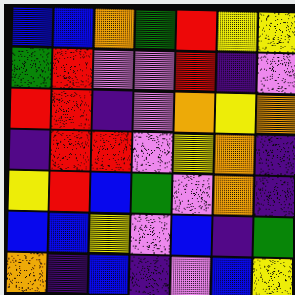[["blue", "blue", "orange", "green", "red", "yellow", "yellow"], ["green", "red", "violet", "violet", "red", "indigo", "violet"], ["red", "red", "indigo", "violet", "orange", "yellow", "orange"], ["indigo", "red", "red", "violet", "yellow", "orange", "indigo"], ["yellow", "red", "blue", "green", "violet", "orange", "indigo"], ["blue", "blue", "yellow", "violet", "blue", "indigo", "green"], ["orange", "indigo", "blue", "indigo", "violet", "blue", "yellow"]]